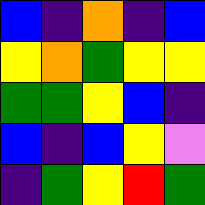[["blue", "indigo", "orange", "indigo", "blue"], ["yellow", "orange", "green", "yellow", "yellow"], ["green", "green", "yellow", "blue", "indigo"], ["blue", "indigo", "blue", "yellow", "violet"], ["indigo", "green", "yellow", "red", "green"]]